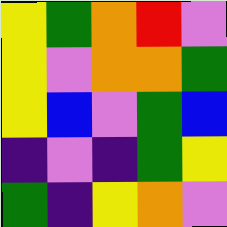[["yellow", "green", "orange", "red", "violet"], ["yellow", "violet", "orange", "orange", "green"], ["yellow", "blue", "violet", "green", "blue"], ["indigo", "violet", "indigo", "green", "yellow"], ["green", "indigo", "yellow", "orange", "violet"]]